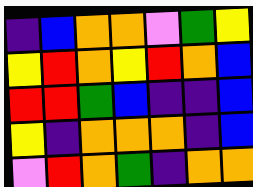[["indigo", "blue", "orange", "orange", "violet", "green", "yellow"], ["yellow", "red", "orange", "yellow", "red", "orange", "blue"], ["red", "red", "green", "blue", "indigo", "indigo", "blue"], ["yellow", "indigo", "orange", "orange", "orange", "indigo", "blue"], ["violet", "red", "orange", "green", "indigo", "orange", "orange"]]